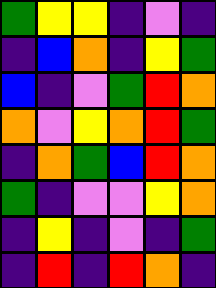[["green", "yellow", "yellow", "indigo", "violet", "indigo"], ["indigo", "blue", "orange", "indigo", "yellow", "green"], ["blue", "indigo", "violet", "green", "red", "orange"], ["orange", "violet", "yellow", "orange", "red", "green"], ["indigo", "orange", "green", "blue", "red", "orange"], ["green", "indigo", "violet", "violet", "yellow", "orange"], ["indigo", "yellow", "indigo", "violet", "indigo", "green"], ["indigo", "red", "indigo", "red", "orange", "indigo"]]